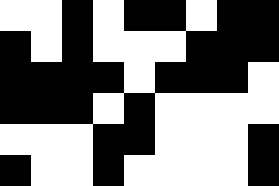[["white", "white", "black", "white", "black", "black", "white", "black", "black"], ["black", "white", "black", "white", "white", "white", "black", "black", "black"], ["black", "black", "black", "black", "white", "black", "black", "black", "white"], ["black", "black", "black", "white", "black", "white", "white", "white", "white"], ["white", "white", "white", "black", "black", "white", "white", "white", "black"], ["black", "white", "white", "black", "white", "white", "white", "white", "black"]]